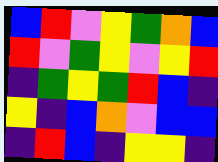[["blue", "red", "violet", "yellow", "green", "orange", "blue"], ["red", "violet", "green", "yellow", "violet", "yellow", "red"], ["indigo", "green", "yellow", "green", "red", "blue", "indigo"], ["yellow", "indigo", "blue", "orange", "violet", "blue", "blue"], ["indigo", "red", "blue", "indigo", "yellow", "yellow", "indigo"]]